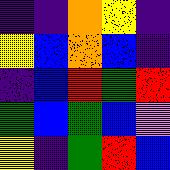[["indigo", "indigo", "orange", "yellow", "indigo"], ["yellow", "blue", "orange", "blue", "indigo"], ["indigo", "blue", "red", "green", "red"], ["green", "blue", "green", "blue", "violet"], ["yellow", "indigo", "green", "red", "blue"]]